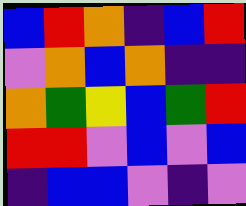[["blue", "red", "orange", "indigo", "blue", "red"], ["violet", "orange", "blue", "orange", "indigo", "indigo"], ["orange", "green", "yellow", "blue", "green", "red"], ["red", "red", "violet", "blue", "violet", "blue"], ["indigo", "blue", "blue", "violet", "indigo", "violet"]]